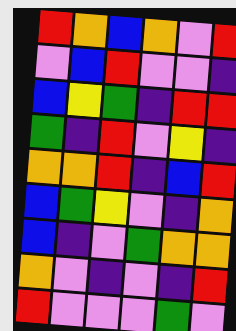[["red", "orange", "blue", "orange", "violet", "red"], ["violet", "blue", "red", "violet", "violet", "indigo"], ["blue", "yellow", "green", "indigo", "red", "red"], ["green", "indigo", "red", "violet", "yellow", "indigo"], ["orange", "orange", "red", "indigo", "blue", "red"], ["blue", "green", "yellow", "violet", "indigo", "orange"], ["blue", "indigo", "violet", "green", "orange", "orange"], ["orange", "violet", "indigo", "violet", "indigo", "red"], ["red", "violet", "violet", "violet", "green", "violet"]]